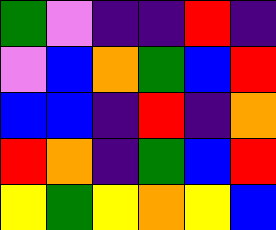[["green", "violet", "indigo", "indigo", "red", "indigo"], ["violet", "blue", "orange", "green", "blue", "red"], ["blue", "blue", "indigo", "red", "indigo", "orange"], ["red", "orange", "indigo", "green", "blue", "red"], ["yellow", "green", "yellow", "orange", "yellow", "blue"]]